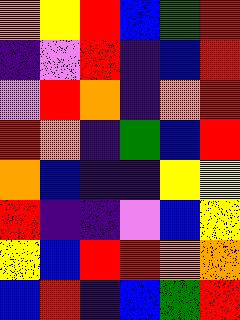[["orange", "yellow", "red", "blue", "green", "red"], ["indigo", "violet", "red", "indigo", "blue", "red"], ["violet", "red", "orange", "indigo", "orange", "red"], ["red", "orange", "indigo", "green", "blue", "red"], ["orange", "blue", "indigo", "indigo", "yellow", "yellow"], ["red", "indigo", "indigo", "violet", "blue", "yellow"], ["yellow", "blue", "red", "red", "orange", "orange"], ["blue", "red", "indigo", "blue", "green", "red"]]